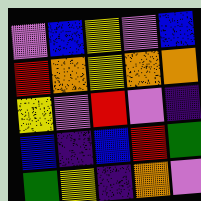[["violet", "blue", "yellow", "violet", "blue"], ["red", "orange", "yellow", "orange", "orange"], ["yellow", "violet", "red", "violet", "indigo"], ["blue", "indigo", "blue", "red", "green"], ["green", "yellow", "indigo", "orange", "violet"]]